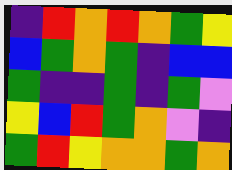[["indigo", "red", "orange", "red", "orange", "green", "yellow"], ["blue", "green", "orange", "green", "indigo", "blue", "blue"], ["green", "indigo", "indigo", "green", "indigo", "green", "violet"], ["yellow", "blue", "red", "green", "orange", "violet", "indigo"], ["green", "red", "yellow", "orange", "orange", "green", "orange"]]